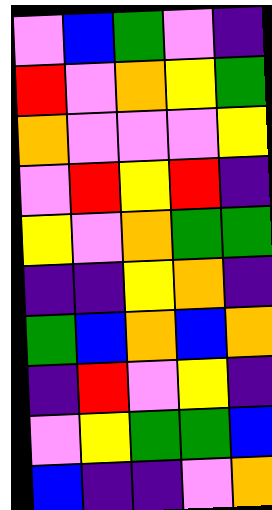[["violet", "blue", "green", "violet", "indigo"], ["red", "violet", "orange", "yellow", "green"], ["orange", "violet", "violet", "violet", "yellow"], ["violet", "red", "yellow", "red", "indigo"], ["yellow", "violet", "orange", "green", "green"], ["indigo", "indigo", "yellow", "orange", "indigo"], ["green", "blue", "orange", "blue", "orange"], ["indigo", "red", "violet", "yellow", "indigo"], ["violet", "yellow", "green", "green", "blue"], ["blue", "indigo", "indigo", "violet", "orange"]]